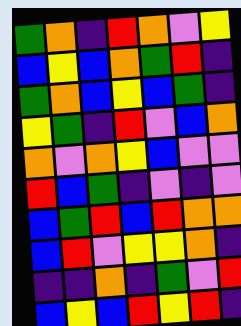[["green", "orange", "indigo", "red", "orange", "violet", "yellow"], ["blue", "yellow", "blue", "orange", "green", "red", "indigo"], ["green", "orange", "blue", "yellow", "blue", "green", "indigo"], ["yellow", "green", "indigo", "red", "violet", "blue", "orange"], ["orange", "violet", "orange", "yellow", "blue", "violet", "violet"], ["red", "blue", "green", "indigo", "violet", "indigo", "violet"], ["blue", "green", "red", "blue", "red", "orange", "orange"], ["blue", "red", "violet", "yellow", "yellow", "orange", "indigo"], ["indigo", "indigo", "orange", "indigo", "green", "violet", "red"], ["blue", "yellow", "blue", "red", "yellow", "red", "indigo"]]